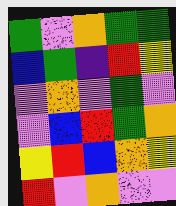[["green", "violet", "orange", "green", "green"], ["blue", "green", "indigo", "red", "yellow"], ["violet", "orange", "violet", "green", "violet"], ["violet", "blue", "red", "green", "orange"], ["yellow", "red", "blue", "orange", "yellow"], ["red", "violet", "orange", "violet", "violet"]]